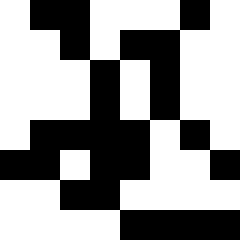[["white", "black", "black", "white", "white", "white", "black", "white"], ["white", "white", "black", "white", "black", "black", "white", "white"], ["white", "white", "white", "black", "white", "black", "white", "white"], ["white", "white", "white", "black", "white", "black", "white", "white"], ["white", "black", "black", "black", "black", "white", "black", "white"], ["black", "black", "white", "black", "black", "white", "white", "black"], ["white", "white", "black", "black", "white", "white", "white", "white"], ["white", "white", "white", "white", "black", "black", "black", "black"]]